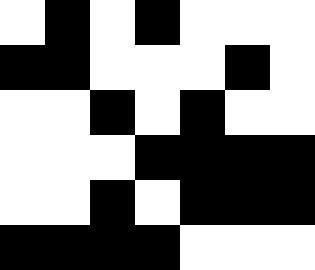[["white", "black", "white", "black", "white", "white", "white"], ["black", "black", "white", "white", "white", "black", "white"], ["white", "white", "black", "white", "black", "white", "white"], ["white", "white", "white", "black", "black", "black", "black"], ["white", "white", "black", "white", "black", "black", "black"], ["black", "black", "black", "black", "white", "white", "white"]]